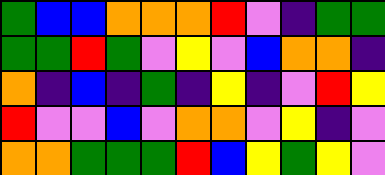[["green", "blue", "blue", "orange", "orange", "orange", "red", "violet", "indigo", "green", "green"], ["green", "green", "red", "green", "violet", "yellow", "violet", "blue", "orange", "orange", "indigo"], ["orange", "indigo", "blue", "indigo", "green", "indigo", "yellow", "indigo", "violet", "red", "yellow"], ["red", "violet", "violet", "blue", "violet", "orange", "orange", "violet", "yellow", "indigo", "violet"], ["orange", "orange", "green", "green", "green", "red", "blue", "yellow", "green", "yellow", "violet"]]